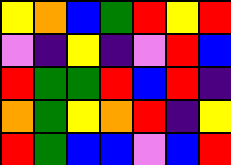[["yellow", "orange", "blue", "green", "red", "yellow", "red"], ["violet", "indigo", "yellow", "indigo", "violet", "red", "blue"], ["red", "green", "green", "red", "blue", "red", "indigo"], ["orange", "green", "yellow", "orange", "red", "indigo", "yellow"], ["red", "green", "blue", "blue", "violet", "blue", "red"]]